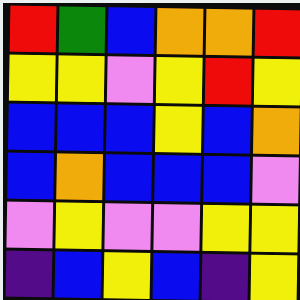[["red", "green", "blue", "orange", "orange", "red"], ["yellow", "yellow", "violet", "yellow", "red", "yellow"], ["blue", "blue", "blue", "yellow", "blue", "orange"], ["blue", "orange", "blue", "blue", "blue", "violet"], ["violet", "yellow", "violet", "violet", "yellow", "yellow"], ["indigo", "blue", "yellow", "blue", "indigo", "yellow"]]